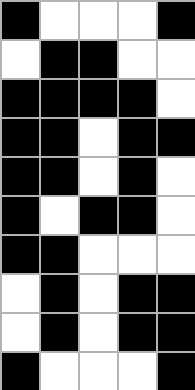[["black", "white", "white", "white", "black"], ["white", "black", "black", "white", "white"], ["black", "black", "black", "black", "white"], ["black", "black", "white", "black", "black"], ["black", "black", "white", "black", "white"], ["black", "white", "black", "black", "white"], ["black", "black", "white", "white", "white"], ["white", "black", "white", "black", "black"], ["white", "black", "white", "black", "black"], ["black", "white", "white", "white", "black"]]